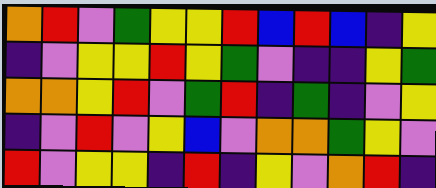[["orange", "red", "violet", "green", "yellow", "yellow", "red", "blue", "red", "blue", "indigo", "yellow"], ["indigo", "violet", "yellow", "yellow", "red", "yellow", "green", "violet", "indigo", "indigo", "yellow", "green"], ["orange", "orange", "yellow", "red", "violet", "green", "red", "indigo", "green", "indigo", "violet", "yellow"], ["indigo", "violet", "red", "violet", "yellow", "blue", "violet", "orange", "orange", "green", "yellow", "violet"], ["red", "violet", "yellow", "yellow", "indigo", "red", "indigo", "yellow", "violet", "orange", "red", "indigo"]]